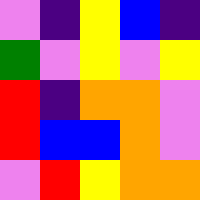[["violet", "indigo", "yellow", "blue", "indigo"], ["green", "violet", "yellow", "violet", "yellow"], ["red", "indigo", "orange", "orange", "violet"], ["red", "blue", "blue", "orange", "violet"], ["violet", "red", "yellow", "orange", "orange"]]